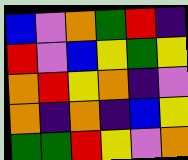[["blue", "violet", "orange", "green", "red", "indigo"], ["red", "violet", "blue", "yellow", "green", "yellow"], ["orange", "red", "yellow", "orange", "indigo", "violet"], ["orange", "indigo", "orange", "indigo", "blue", "yellow"], ["green", "green", "red", "yellow", "violet", "orange"]]